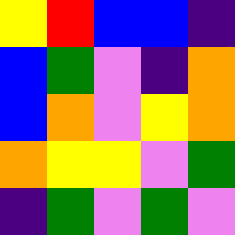[["yellow", "red", "blue", "blue", "indigo"], ["blue", "green", "violet", "indigo", "orange"], ["blue", "orange", "violet", "yellow", "orange"], ["orange", "yellow", "yellow", "violet", "green"], ["indigo", "green", "violet", "green", "violet"]]